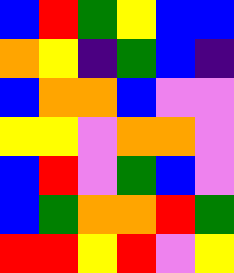[["blue", "red", "green", "yellow", "blue", "blue"], ["orange", "yellow", "indigo", "green", "blue", "indigo"], ["blue", "orange", "orange", "blue", "violet", "violet"], ["yellow", "yellow", "violet", "orange", "orange", "violet"], ["blue", "red", "violet", "green", "blue", "violet"], ["blue", "green", "orange", "orange", "red", "green"], ["red", "red", "yellow", "red", "violet", "yellow"]]